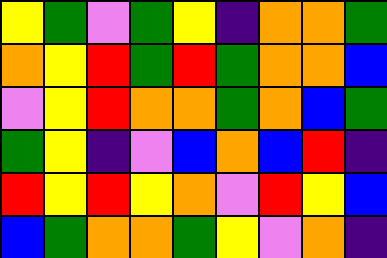[["yellow", "green", "violet", "green", "yellow", "indigo", "orange", "orange", "green"], ["orange", "yellow", "red", "green", "red", "green", "orange", "orange", "blue"], ["violet", "yellow", "red", "orange", "orange", "green", "orange", "blue", "green"], ["green", "yellow", "indigo", "violet", "blue", "orange", "blue", "red", "indigo"], ["red", "yellow", "red", "yellow", "orange", "violet", "red", "yellow", "blue"], ["blue", "green", "orange", "orange", "green", "yellow", "violet", "orange", "indigo"]]